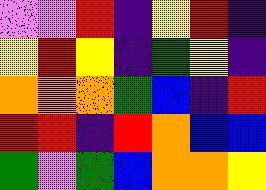[["violet", "violet", "red", "indigo", "yellow", "red", "indigo"], ["yellow", "red", "yellow", "indigo", "green", "yellow", "indigo"], ["orange", "orange", "orange", "green", "blue", "indigo", "red"], ["red", "red", "indigo", "red", "orange", "blue", "blue"], ["green", "violet", "green", "blue", "orange", "orange", "yellow"]]